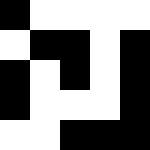[["black", "white", "white", "white", "white"], ["white", "black", "black", "white", "black"], ["black", "white", "black", "white", "black"], ["black", "white", "white", "white", "black"], ["white", "white", "black", "black", "black"]]